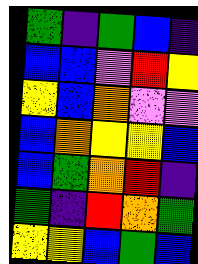[["green", "indigo", "green", "blue", "indigo"], ["blue", "blue", "violet", "red", "yellow"], ["yellow", "blue", "orange", "violet", "violet"], ["blue", "orange", "yellow", "yellow", "blue"], ["blue", "green", "orange", "red", "indigo"], ["green", "indigo", "red", "orange", "green"], ["yellow", "yellow", "blue", "green", "blue"]]